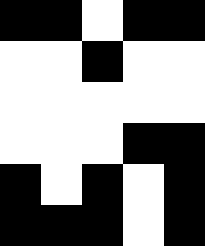[["black", "black", "white", "black", "black"], ["white", "white", "black", "white", "white"], ["white", "white", "white", "white", "white"], ["white", "white", "white", "black", "black"], ["black", "white", "black", "white", "black"], ["black", "black", "black", "white", "black"]]